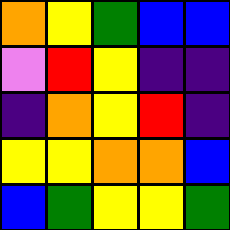[["orange", "yellow", "green", "blue", "blue"], ["violet", "red", "yellow", "indigo", "indigo"], ["indigo", "orange", "yellow", "red", "indigo"], ["yellow", "yellow", "orange", "orange", "blue"], ["blue", "green", "yellow", "yellow", "green"]]